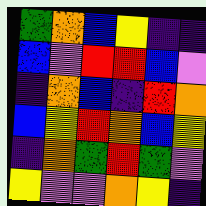[["green", "orange", "blue", "yellow", "indigo", "indigo"], ["blue", "violet", "red", "red", "blue", "violet"], ["indigo", "orange", "blue", "indigo", "red", "orange"], ["blue", "yellow", "red", "orange", "blue", "yellow"], ["indigo", "orange", "green", "red", "green", "violet"], ["yellow", "violet", "violet", "orange", "yellow", "indigo"]]